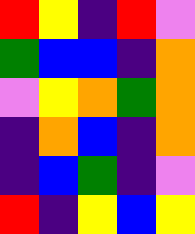[["red", "yellow", "indigo", "red", "violet"], ["green", "blue", "blue", "indigo", "orange"], ["violet", "yellow", "orange", "green", "orange"], ["indigo", "orange", "blue", "indigo", "orange"], ["indigo", "blue", "green", "indigo", "violet"], ["red", "indigo", "yellow", "blue", "yellow"]]